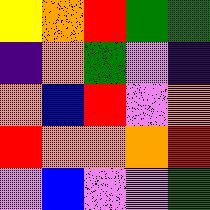[["yellow", "orange", "red", "green", "green"], ["indigo", "orange", "green", "violet", "indigo"], ["orange", "blue", "red", "violet", "orange"], ["red", "orange", "orange", "orange", "red"], ["violet", "blue", "violet", "violet", "green"]]